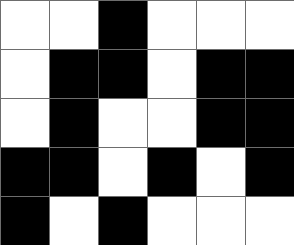[["white", "white", "black", "white", "white", "white"], ["white", "black", "black", "white", "black", "black"], ["white", "black", "white", "white", "black", "black"], ["black", "black", "white", "black", "white", "black"], ["black", "white", "black", "white", "white", "white"]]